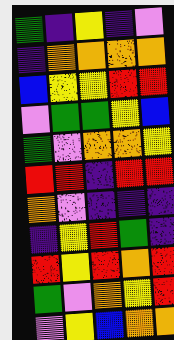[["green", "indigo", "yellow", "indigo", "violet"], ["indigo", "orange", "orange", "orange", "orange"], ["blue", "yellow", "yellow", "red", "red"], ["violet", "green", "green", "yellow", "blue"], ["green", "violet", "orange", "orange", "yellow"], ["red", "red", "indigo", "red", "red"], ["orange", "violet", "indigo", "indigo", "indigo"], ["indigo", "yellow", "red", "green", "indigo"], ["red", "yellow", "red", "orange", "red"], ["green", "violet", "orange", "yellow", "red"], ["violet", "yellow", "blue", "orange", "orange"]]